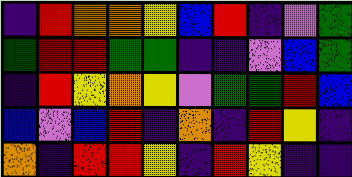[["indigo", "red", "orange", "orange", "yellow", "blue", "red", "indigo", "violet", "green"], ["green", "red", "red", "green", "green", "indigo", "indigo", "violet", "blue", "green"], ["indigo", "red", "yellow", "orange", "yellow", "violet", "green", "green", "red", "blue"], ["blue", "violet", "blue", "red", "indigo", "orange", "indigo", "red", "yellow", "indigo"], ["orange", "indigo", "red", "red", "yellow", "indigo", "red", "yellow", "indigo", "indigo"]]